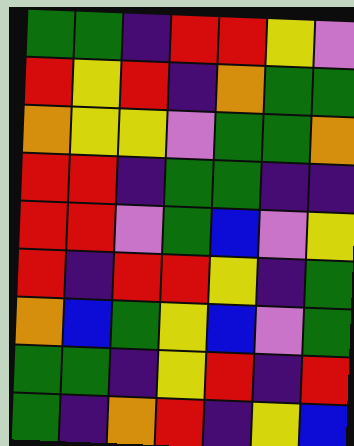[["green", "green", "indigo", "red", "red", "yellow", "violet"], ["red", "yellow", "red", "indigo", "orange", "green", "green"], ["orange", "yellow", "yellow", "violet", "green", "green", "orange"], ["red", "red", "indigo", "green", "green", "indigo", "indigo"], ["red", "red", "violet", "green", "blue", "violet", "yellow"], ["red", "indigo", "red", "red", "yellow", "indigo", "green"], ["orange", "blue", "green", "yellow", "blue", "violet", "green"], ["green", "green", "indigo", "yellow", "red", "indigo", "red"], ["green", "indigo", "orange", "red", "indigo", "yellow", "blue"]]